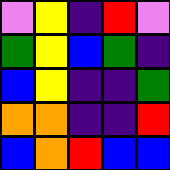[["violet", "yellow", "indigo", "red", "violet"], ["green", "yellow", "blue", "green", "indigo"], ["blue", "yellow", "indigo", "indigo", "green"], ["orange", "orange", "indigo", "indigo", "red"], ["blue", "orange", "red", "blue", "blue"]]